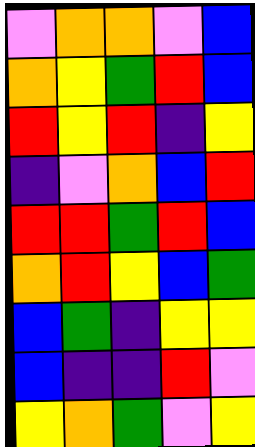[["violet", "orange", "orange", "violet", "blue"], ["orange", "yellow", "green", "red", "blue"], ["red", "yellow", "red", "indigo", "yellow"], ["indigo", "violet", "orange", "blue", "red"], ["red", "red", "green", "red", "blue"], ["orange", "red", "yellow", "blue", "green"], ["blue", "green", "indigo", "yellow", "yellow"], ["blue", "indigo", "indigo", "red", "violet"], ["yellow", "orange", "green", "violet", "yellow"]]